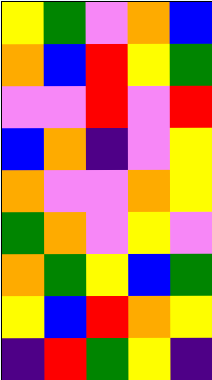[["yellow", "green", "violet", "orange", "blue"], ["orange", "blue", "red", "yellow", "green"], ["violet", "violet", "red", "violet", "red"], ["blue", "orange", "indigo", "violet", "yellow"], ["orange", "violet", "violet", "orange", "yellow"], ["green", "orange", "violet", "yellow", "violet"], ["orange", "green", "yellow", "blue", "green"], ["yellow", "blue", "red", "orange", "yellow"], ["indigo", "red", "green", "yellow", "indigo"]]